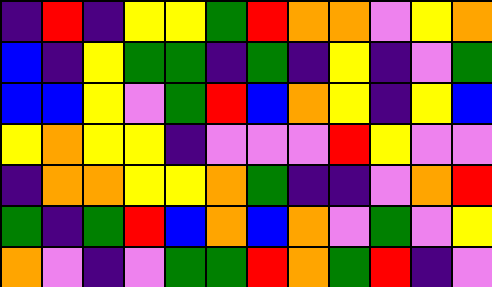[["indigo", "red", "indigo", "yellow", "yellow", "green", "red", "orange", "orange", "violet", "yellow", "orange"], ["blue", "indigo", "yellow", "green", "green", "indigo", "green", "indigo", "yellow", "indigo", "violet", "green"], ["blue", "blue", "yellow", "violet", "green", "red", "blue", "orange", "yellow", "indigo", "yellow", "blue"], ["yellow", "orange", "yellow", "yellow", "indigo", "violet", "violet", "violet", "red", "yellow", "violet", "violet"], ["indigo", "orange", "orange", "yellow", "yellow", "orange", "green", "indigo", "indigo", "violet", "orange", "red"], ["green", "indigo", "green", "red", "blue", "orange", "blue", "orange", "violet", "green", "violet", "yellow"], ["orange", "violet", "indigo", "violet", "green", "green", "red", "orange", "green", "red", "indigo", "violet"]]